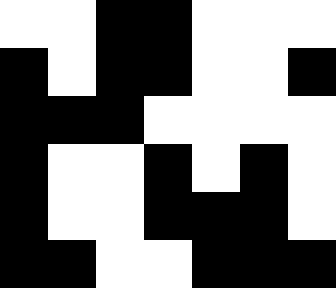[["white", "white", "black", "black", "white", "white", "white"], ["black", "white", "black", "black", "white", "white", "black"], ["black", "black", "black", "white", "white", "white", "white"], ["black", "white", "white", "black", "white", "black", "white"], ["black", "white", "white", "black", "black", "black", "white"], ["black", "black", "white", "white", "black", "black", "black"]]